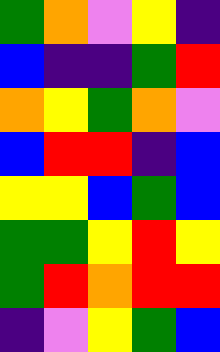[["green", "orange", "violet", "yellow", "indigo"], ["blue", "indigo", "indigo", "green", "red"], ["orange", "yellow", "green", "orange", "violet"], ["blue", "red", "red", "indigo", "blue"], ["yellow", "yellow", "blue", "green", "blue"], ["green", "green", "yellow", "red", "yellow"], ["green", "red", "orange", "red", "red"], ["indigo", "violet", "yellow", "green", "blue"]]